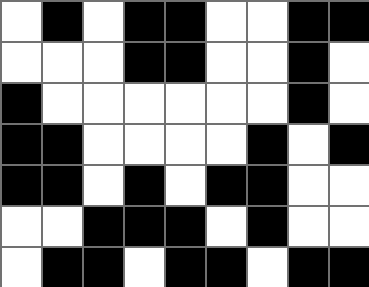[["white", "black", "white", "black", "black", "white", "white", "black", "black"], ["white", "white", "white", "black", "black", "white", "white", "black", "white"], ["black", "white", "white", "white", "white", "white", "white", "black", "white"], ["black", "black", "white", "white", "white", "white", "black", "white", "black"], ["black", "black", "white", "black", "white", "black", "black", "white", "white"], ["white", "white", "black", "black", "black", "white", "black", "white", "white"], ["white", "black", "black", "white", "black", "black", "white", "black", "black"]]